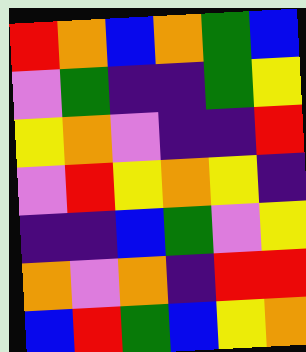[["red", "orange", "blue", "orange", "green", "blue"], ["violet", "green", "indigo", "indigo", "green", "yellow"], ["yellow", "orange", "violet", "indigo", "indigo", "red"], ["violet", "red", "yellow", "orange", "yellow", "indigo"], ["indigo", "indigo", "blue", "green", "violet", "yellow"], ["orange", "violet", "orange", "indigo", "red", "red"], ["blue", "red", "green", "blue", "yellow", "orange"]]